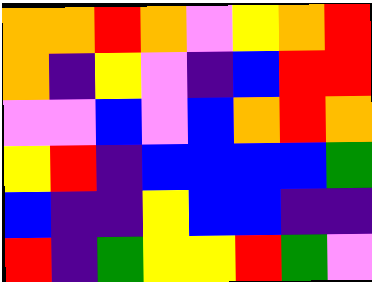[["orange", "orange", "red", "orange", "violet", "yellow", "orange", "red"], ["orange", "indigo", "yellow", "violet", "indigo", "blue", "red", "red"], ["violet", "violet", "blue", "violet", "blue", "orange", "red", "orange"], ["yellow", "red", "indigo", "blue", "blue", "blue", "blue", "green"], ["blue", "indigo", "indigo", "yellow", "blue", "blue", "indigo", "indigo"], ["red", "indigo", "green", "yellow", "yellow", "red", "green", "violet"]]